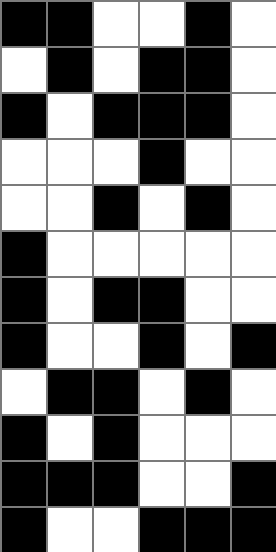[["black", "black", "white", "white", "black", "white"], ["white", "black", "white", "black", "black", "white"], ["black", "white", "black", "black", "black", "white"], ["white", "white", "white", "black", "white", "white"], ["white", "white", "black", "white", "black", "white"], ["black", "white", "white", "white", "white", "white"], ["black", "white", "black", "black", "white", "white"], ["black", "white", "white", "black", "white", "black"], ["white", "black", "black", "white", "black", "white"], ["black", "white", "black", "white", "white", "white"], ["black", "black", "black", "white", "white", "black"], ["black", "white", "white", "black", "black", "black"]]